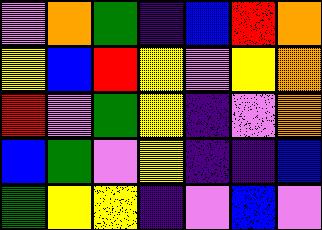[["violet", "orange", "green", "indigo", "blue", "red", "orange"], ["yellow", "blue", "red", "yellow", "violet", "yellow", "orange"], ["red", "violet", "green", "yellow", "indigo", "violet", "orange"], ["blue", "green", "violet", "yellow", "indigo", "indigo", "blue"], ["green", "yellow", "yellow", "indigo", "violet", "blue", "violet"]]